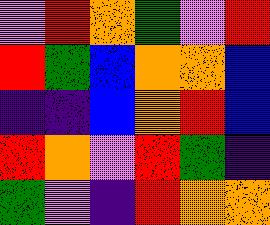[["violet", "red", "orange", "green", "violet", "red"], ["red", "green", "blue", "orange", "orange", "blue"], ["indigo", "indigo", "blue", "orange", "red", "blue"], ["red", "orange", "violet", "red", "green", "indigo"], ["green", "violet", "indigo", "red", "orange", "orange"]]